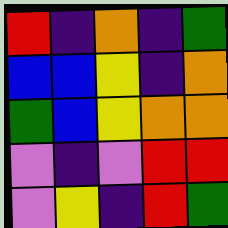[["red", "indigo", "orange", "indigo", "green"], ["blue", "blue", "yellow", "indigo", "orange"], ["green", "blue", "yellow", "orange", "orange"], ["violet", "indigo", "violet", "red", "red"], ["violet", "yellow", "indigo", "red", "green"]]